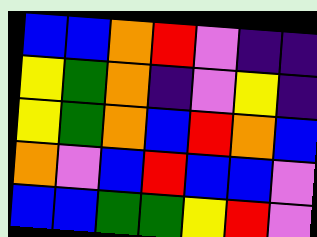[["blue", "blue", "orange", "red", "violet", "indigo", "indigo"], ["yellow", "green", "orange", "indigo", "violet", "yellow", "indigo"], ["yellow", "green", "orange", "blue", "red", "orange", "blue"], ["orange", "violet", "blue", "red", "blue", "blue", "violet"], ["blue", "blue", "green", "green", "yellow", "red", "violet"]]